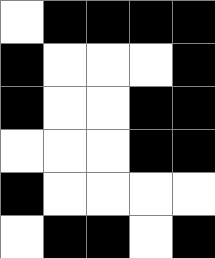[["white", "black", "black", "black", "black"], ["black", "white", "white", "white", "black"], ["black", "white", "white", "black", "black"], ["white", "white", "white", "black", "black"], ["black", "white", "white", "white", "white"], ["white", "black", "black", "white", "black"]]